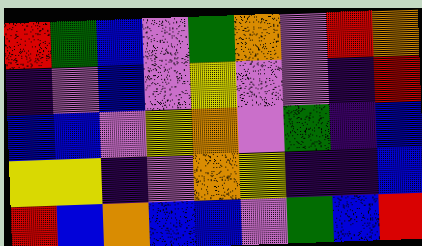[["red", "green", "blue", "violet", "green", "orange", "violet", "red", "orange"], ["indigo", "violet", "blue", "violet", "yellow", "violet", "violet", "indigo", "red"], ["blue", "blue", "violet", "yellow", "orange", "violet", "green", "indigo", "blue"], ["yellow", "yellow", "indigo", "violet", "orange", "yellow", "indigo", "indigo", "blue"], ["red", "blue", "orange", "blue", "blue", "violet", "green", "blue", "red"]]